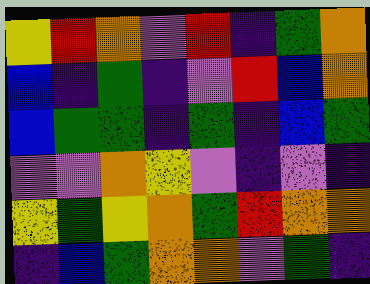[["yellow", "red", "orange", "violet", "red", "indigo", "green", "orange"], ["blue", "indigo", "green", "indigo", "violet", "red", "blue", "orange"], ["blue", "green", "green", "indigo", "green", "indigo", "blue", "green"], ["violet", "violet", "orange", "yellow", "violet", "indigo", "violet", "indigo"], ["yellow", "green", "yellow", "orange", "green", "red", "orange", "orange"], ["indigo", "blue", "green", "orange", "orange", "violet", "green", "indigo"]]